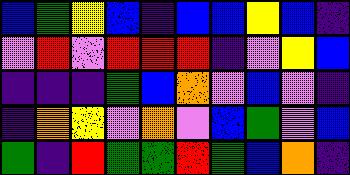[["blue", "green", "yellow", "blue", "indigo", "blue", "blue", "yellow", "blue", "indigo"], ["violet", "red", "violet", "red", "red", "red", "indigo", "violet", "yellow", "blue"], ["indigo", "indigo", "indigo", "green", "blue", "orange", "violet", "blue", "violet", "indigo"], ["indigo", "orange", "yellow", "violet", "orange", "violet", "blue", "green", "violet", "blue"], ["green", "indigo", "red", "green", "green", "red", "green", "blue", "orange", "indigo"]]